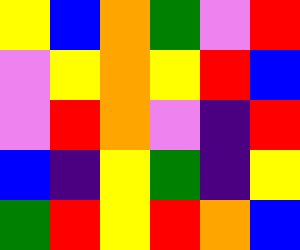[["yellow", "blue", "orange", "green", "violet", "red"], ["violet", "yellow", "orange", "yellow", "red", "blue"], ["violet", "red", "orange", "violet", "indigo", "red"], ["blue", "indigo", "yellow", "green", "indigo", "yellow"], ["green", "red", "yellow", "red", "orange", "blue"]]